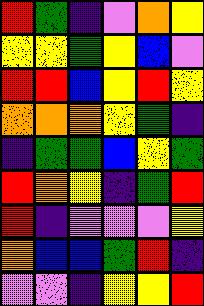[["red", "green", "indigo", "violet", "orange", "yellow"], ["yellow", "yellow", "green", "yellow", "blue", "violet"], ["red", "red", "blue", "yellow", "red", "yellow"], ["orange", "orange", "orange", "yellow", "green", "indigo"], ["indigo", "green", "green", "blue", "yellow", "green"], ["red", "orange", "yellow", "indigo", "green", "red"], ["red", "indigo", "violet", "violet", "violet", "yellow"], ["orange", "blue", "blue", "green", "red", "indigo"], ["violet", "violet", "indigo", "yellow", "yellow", "red"]]